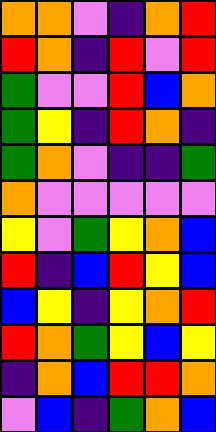[["orange", "orange", "violet", "indigo", "orange", "red"], ["red", "orange", "indigo", "red", "violet", "red"], ["green", "violet", "violet", "red", "blue", "orange"], ["green", "yellow", "indigo", "red", "orange", "indigo"], ["green", "orange", "violet", "indigo", "indigo", "green"], ["orange", "violet", "violet", "violet", "violet", "violet"], ["yellow", "violet", "green", "yellow", "orange", "blue"], ["red", "indigo", "blue", "red", "yellow", "blue"], ["blue", "yellow", "indigo", "yellow", "orange", "red"], ["red", "orange", "green", "yellow", "blue", "yellow"], ["indigo", "orange", "blue", "red", "red", "orange"], ["violet", "blue", "indigo", "green", "orange", "blue"]]